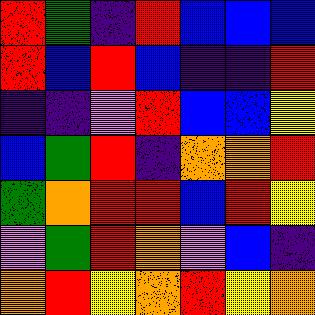[["red", "green", "indigo", "red", "blue", "blue", "blue"], ["red", "blue", "red", "blue", "indigo", "indigo", "red"], ["indigo", "indigo", "violet", "red", "blue", "blue", "yellow"], ["blue", "green", "red", "indigo", "orange", "orange", "red"], ["green", "orange", "red", "red", "blue", "red", "yellow"], ["violet", "green", "red", "orange", "violet", "blue", "indigo"], ["orange", "red", "yellow", "orange", "red", "yellow", "orange"]]